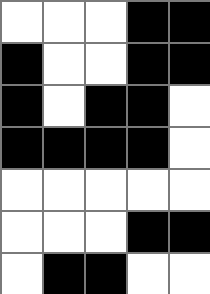[["white", "white", "white", "black", "black"], ["black", "white", "white", "black", "black"], ["black", "white", "black", "black", "white"], ["black", "black", "black", "black", "white"], ["white", "white", "white", "white", "white"], ["white", "white", "white", "black", "black"], ["white", "black", "black", "white", "white"]]